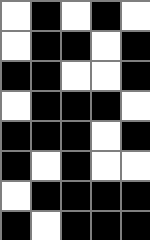[["white", "black", "white", "black", "white"], ["white", "black", "black", "white", "black"], ["black", "black", "white", "white", "black"], ["white", "black", "black", "black", "white"], ["black", "black", "black", "white", "black"], ["black", "white", "black", "white", "white"], ["white", "black", "black", "black", "black"], ["black", "white", "black", "black", "black"]]